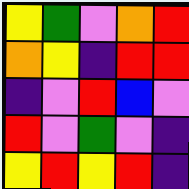[["yellow", "green", "violet", "orange", "red"], ["orange", "yellow", "indigo", "red", "red"], ["indigo", "violet", "red", "blue", "violet"], ["red", "violet", "green", "violet", "indigo"], ["yellow", "red", "yellow", "red", "indigo"]]